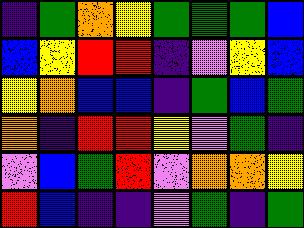[["indigo", "green", "orange", "yellow", "green", "green", "green", "blue"], ["blue", "yellow", "red", "red", "indigo", "violet", "yellow", "blue"], ["yellow", "orange", "blue", "blue", "indigo", "green", "blue", "green"], ["orange", "indigo", "red", "red", "yellow", "violet", "green", "indigo"], ["violet", "blue", "green", "red", "violet", "orange", "orange", "yellow"], ["red", "blue", "indigo", "indigo", "violet", "green", "indigo", "green"]]